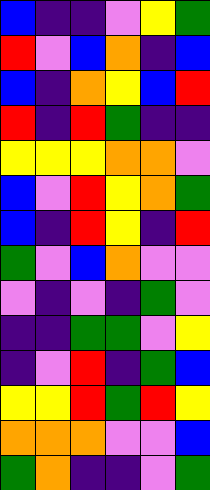[["blue", "indigo", "indigo", "violet", "yellow", "green"], ["red", "violet", "blue", "orange", "indigo", "blue"], ["blue", "indigo", "orange", "yellow", "blue", "red"], ["red", "indigo", "red", "green", "indigo", "indigo"], ["yellow", "yellow", "yellow", "orange", "orange", "violet"], ["blue", "violet", "red", "yellow", "orange", "green"], ["blue", "indigo", "red", "yellow", "indigo", "red"], ["green", "violet", "blue", "orange", "violet", "violet"], ["violet", "indigo", "violet", "indigo", "green", "violet"], ["indigo", "indigo", "green", "green", "violet", "yellow"], ["indigo", "violet", "red", "indigo", "green", "blue"], ["yellow", "yellow", "red", "green", "red", "yellow"], ["orange", "orange", "orange", "violet", "violet", "blue"], ["green", "orange", "indigo", "indigo", "violet", "green"]]